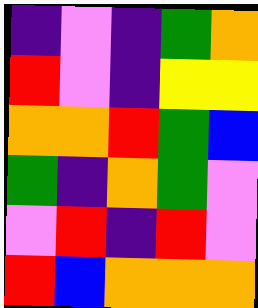[["indigo", "violet", "indigo", "green", "orange"], ["red", "violet", "indigo", "yellow", "yellow"], ["orange", "orange", "red", "green", "blue"], ["green", "indigo", "orange", "green", "violet"], ["violet", "red", "indigo", "red", "violet"], ["red", "blue", "orange", "orange", "orange"]]